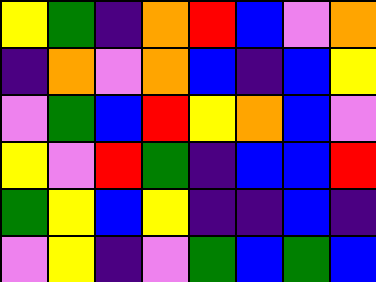[["yellow", "green", "indigo", "orange", "red", "blue", "violet", "orange"], ["indigo", "orange", "violet", "orange", "blue", "indigo", "blue", "yellow"], ["violet", "green", "blue", "red", "yellow", "orange", "blue", "violet"], ["yellow", "violet", "red", "green", "indigo", "blue", "blue", "red"], ["green", "yellow", "blue", "yellow", "indigo", "indigo", "blue", "indigo"], ["violet", "yellow", "indigo", "violet", "green", "blue", "green", "blue"]]